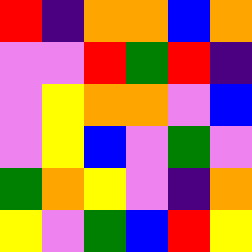[["red", "indigo", "orange", "orange", "blue", "orange"], ["violet", "violet", "red", "green", "red", "indigo"], ["violet", "yellow", "orange", "orange", "violet", "blue"], ["violet", "yellow", "blue", "violet", "green", "violet"], ["green", "orange", "yellow", "violet", "indigo", "orange"], ["yellow", "violet", "green", "blue", "red", "yellow"]]